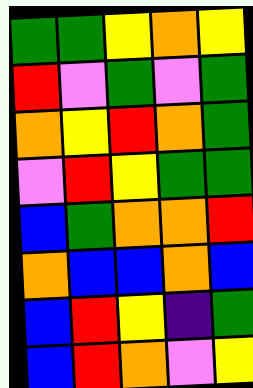[["green", "green", "yellow", "orange", "yellow"], ["red", "violet", "green", "violet", "green"], ["orange", "yellow", "red", "orange", "green"], ["violet", "red", "yellow", "green", "green"], ["blue", "green", "orange", "orange", "red"], ["orange", "blue", "blue", "orange", "blue"], ["blue", "red", "yellow", "indigo", "green"], ["blue", "red", "orange", "violet", "yellow"]]